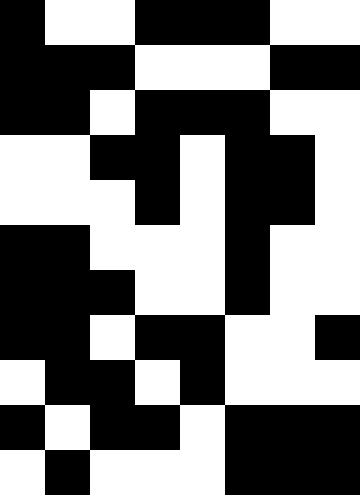[["black", "white", "white", "black", "black", "black", "white", "white"], ["black", "black", "black", "white", "white", "white", "black", "black"], ["black", "black", "white", "black", "black", "black", "white", "white"], ["white", "white", "black", "black", "white", "black", "black", "white"], ["white", "white", "white", "black", "white", "black", "black", "white"], ["black", "black", "white", "white", "white", "black", "white", "white"], ["black", "black", "black", "white", "white", "black", "white", "white"], ["black", "black", "white", "black", "black", "white", "white", "black"], ["white", "black", "black", "white", "black", "white", "white", "white"], ["black", "white", "black", "black", "white", "black", "black", "black"], ["white", "black", "white", "white", "white", "black", "black", "black"]]